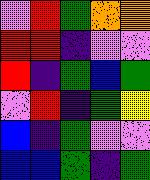[["violet", "red", "green", "orange", "orange"], ["red", "red", "indigo", "violet", "violet"], ["red", "indigo", "green", "blue", "green"], ["violet", "red", "indigo", "green", "yellow"], ["blue", "indigo", "green", "violet", "violet"], ["blue", "blue", "green", "indigo", "green"]]